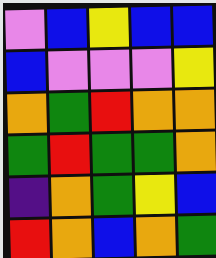[["violet", "blue", "yellow", "blue", "blue"], ["blue", "violet", "violet", "violet", "yellow"], ["orange", "green", "red", "orange", "orange"], ["green", "red", "green", "green", "orange"], ["indigo", "orange", "green", "yellow", "blue"], ["red", "orange", "blue", "orange", "green"]]